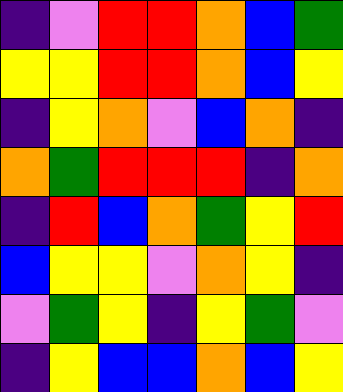[["indigo", "violet", "red", "red", "orange", "blue", "green"], ["yellow", "yellow", "red", "red", "orange", "blue", "yellow"], ["indigo", "yellow", "orange", "violet", "blue", "orange", "indigo"], ["orange", "green", "red", "red", "red", "indigo", "orange"], ["indigo", "red", "blue", "orange", "green", "yellow", "red"], ["blue", "yellow", "yellow", "violet", "orange", "yellow", "indigo"], ["violet", "green", "yellow", "indigo", "yellow", "green", "violet"], ["indigo", "yellow", "blue", "blue", "orange", "blue", "yellow"]]